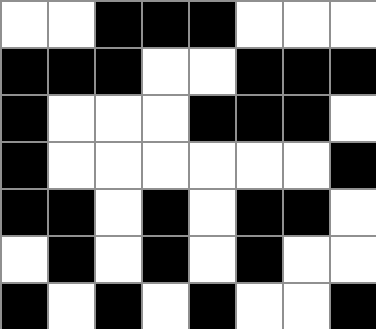[["white", "white", "black", "black", "black", "white", "white", "white"], ["black", "black", "black", "white", "white", "black", "black", "black"], ["black", "white", "white", "white", "black", "black", "black", "white"], ["black", "white", "white", "white", "white", "white", "white", "black"], ["black", "black", "white", "black", "white", "black", "black", "white"], ["white", "black", "white", "black", "white", "black", "white", "white"], ["black", "white", "black", "white", "black", "white", "white", "black"]]